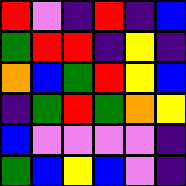[["red", "violet", "indigo", "red", "indigo", "blue"], ["green", "red", "red", "indigo", "yellow", "indigo"], ["orange", "blue", "green", "red", "yellow", "blue"], ["indigo", "green", "red", "green", "orange", "yellow"], ["blue", "violet", "violet", "violet", "violet", "indigo"], ["green", "blue", "yellow", "blue", "violet", "indigo"]]